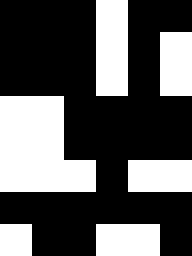[["black", "black", "black", "white", "black", "black"], ["black", "black", "black", "white", "black", "white"], ["black", "black", "black", "white", "black", "white"], ["white", "white", "black", "black", "black", "black"], ["white", "white", "black", "black", "black", "black"], ["white", "white", "white", "black", "white", "white"], ["black", "black", "black", "black", "black", "black"], ["white", "black", "black", "white", "white", "black"]]